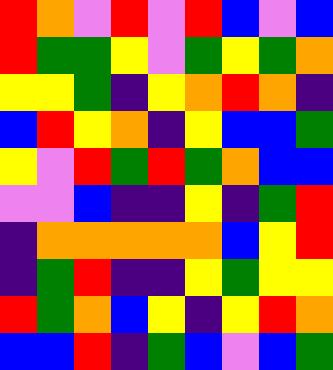[["red", "orange", "violet", "red", "violet", "red", "blue", "violet", "blue"], ["red", "green", "green", "yellow", "violet", "green", "yellow", "green", "orange"], ["yellow", "yellow", "green", "indigo", "yellow", "orange", "red", "orange", "indigo"], ["blue", "red", "yellow", "orange", "indigo", "yellow", "blue", "blue", "green"], ["yellow", "violet", "red", "green", "red", "green", "orange", "blue", "blue"], ["violet", "violet", "blue", "indigo", "indigo", "yellow", "indigo", "green", "red"], ["indigo", "orange", "orange", "orange", "orange", "orange", "blue", "yellow", "red"], ["indigo", "green", "red", "indigo", "indigo", "yellow", "green", "yellow", "yellow"], ["red", "green", "orange", "blue", "yellow", "indigo", "yellow", "red", "orange"], ["blue", "blue", "red", "indigo", "green", "blue", "violet", "blue", "green"]]